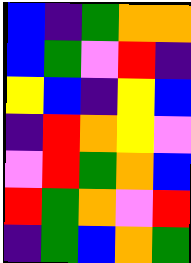[["blue", "indigo", "green", "orange", "orange"], ["blue", "green", "violet", "red", "indigo"], ["yellow", "blue", "indigo", "yellow", "blue"], ["indigo", "red", "orange", "yellow", "violet"], ["violet", "red", "green", "orange", "blue"], ["red", "green", "orange", "violet", "red"], ["indigo", "green", "blue", "orange", "green"]]